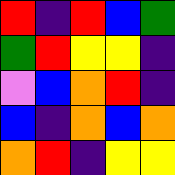[["red", "indigo", "red", "blue", "green"], ["green", "red", "yellow", "yellow", "indigo"], ["violet", "blue", "orange", "red", "indigo"], ["blue", "indigo", "orange", "blue", "orange"], ["orange", "red", "indigo", "yellow", "yellow"]]